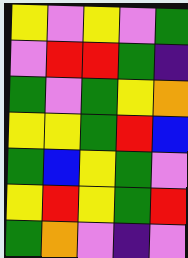[["yellow", "violet", "yellow", "violet", "green"], ["violet", "red", "red", "green", "indigo"], ["green", "violet", "green", "yellow", "orange"], ["yellow", "yellow", "green", "red", "blue"], ["green", "blue", "yellow", "green", "violet"], ["yellow", "red", "yellow", "green", "red"], ["green", "orange", "violet", "indigo", "violet"]]